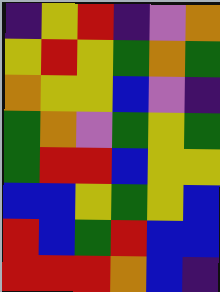[["indigo", "yellow", "red", "indigo", "violet", "orange"], ["yellow", "red", "yellow", "green", "orange", "green"], ["orange", "yellow", "yellow", "blue", "violet", "indigo"], ["green", "orange", "violet", "green", "yellow", "green"], ["green", "red", "red", "blue", "yellow", "yellow"], ["blue", "blue", "yellow", "green", "yellow", "blue"], ["red", "blue", "green", "red", "blue", "blue"], ["red", "red", "red", "orange", "blue", "indigo"]]